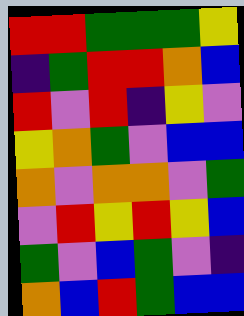[["red", "red", "green", "green", "green", "yellow"], ["indigo", "green", "red", "red", "orange", "blue"], ["red", "violet", "red", "indigo", "yellow", "violet"], ["yellow", "orange", "green", "violet", "blue", "blue"], ["orange", "violet", "orange", "orange", "violet", "green"], ["violet", "red", "yellow", "red", "yellow", "blue"], ["green", "violet", "blue", "green", "violet", "indigo"], ["orange", "blue", "red", "green", "blue", "blue"]]